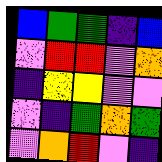[["blue", "green", "green", "indigo", "blue"], ["violet", "red", "red", "violet", "orange"], ["indigo", "yellow", "yellow", "violet", "violet"], ["violet", "indigo", "green", "orange", "green"], ["violet", "orange", "red", "violet", "indigo"]]